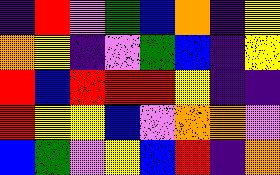[["indigo", "red", "violet", "green", "blue", "orange", "indigo", "yellow"], ["orange", "yellow", "indigo", "violet", "green", "blue", "indigo", "yellow"], ["red", "blue", "red", "red", "red", "yellow", "indigo", "indigo"], ["red", "yellow", "yellow", "blue", "violet", "orange", "orange", "violet"], ["blue", "green", "violet", "yellow", "blue", "red", "indigo", "orange"]]